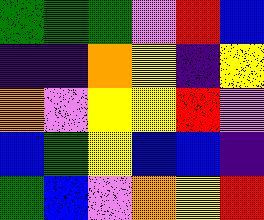[["green", "green", "green", "violet", "red", "blue"], ["indigo", "indigo", "orange", "yellow", "indigo", "yellow"], ["orange", "violet", "yellow", "yellow", "red", "violet"], ["blue", "green", "yellow", "blue", "blue", "indigo"], ["green", "blue", "violet", "orange", "yellow", "red"]]